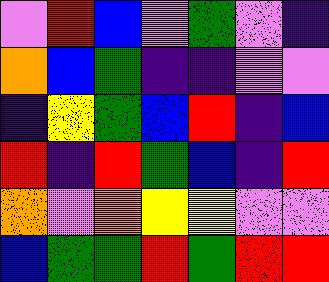[["violet", "red", "blue", "violet", "green", "violet", "indigo"], ["orange", "blue", "green", "indigo", "indigo", "violet", "violet"], ["indigo", "yellow", "green", "blue", "red", "indigo", "blue"], ["red", "indigo", "red", "green", "blue", "indigo", "red"], ["orange", "violet", "orange", "yellow", "yellow", "violet", "violet"], ["blue", "green", "green", "red", "green", "red", "red"]]